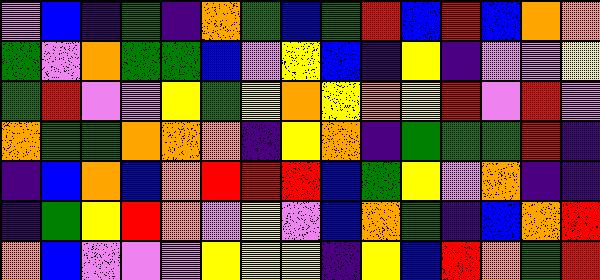[["violet", "blue", "indigo", "green", "indigo", "orange", "green", "blue", "green", "red", "blue", "red", "blue", "orange", "orange"], ["green", "violet", "orange", "green", "green", "blue", "violet", "yellow", "blue", "indigo", "yellow", "indigo", "violet", "violet", "yellow"], ["green", "red", "violet", "violet", "yellow", "green", "yellow", "orange", "yellow", "orange", "yellow", "red", "violet", "red", "violet"], ["orange", "green", "green", "orange", "orange", "orange", "indigo", "yellow", "orange", "indigo", "green", "green", "green", "red", "indigo"], ["indigo", "blue", "orange", "blue", "orange", "red", "red", "red", "blue", "green", "yellow", "violet", "orange", "indigo", "indigo"], ["indigo", "green", "yellow", "red", "orange", "violet", "yellow", "violet", "blue", "orange", "green", "indigo", "blue", "orange", "red"], ["orange", "blue", "violet", "violet", "violet", "yellow", "yellow", "yellow", "indigo", "yellow", "blue", "red", "orange", "green", "red"]]